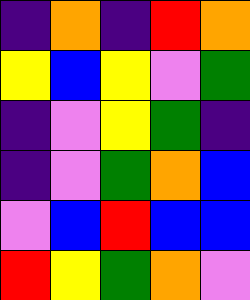[["indigo", "orange", "indigo", "red", "orange"], ["yellow", "blue", "yellow", "violet", "green"], ["indigo", "violet", "yellow", "green", "indigo"], ["indigo", "violet", "green", "orange", "blue"], ["violet", "blue", "red", "blue", "blue"], ["red", "yellow", "green", "orange", "violet"]]